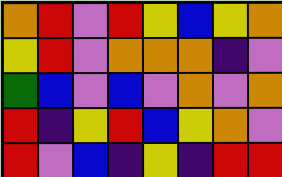[["orange", "red", "violet", "red", "yellow", "blue", "yellow", "orange"], ["yellow", "red", "violet", "orange", "orange", "orange", "indigo", "violet"], ["green", "blue", "violet", "blue", "violet", "orange", "violet", "orange"], ["red", "indigo", "yellow", "red", "blue", "yellow", "orange", "violet"], ["red", "violet", "blue", "indigo", "yellow", "indigo", "red", "red"]]